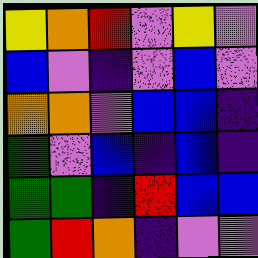[["yellow", "orange", "red", "violet", "yellow", "violet"], ["blue", "violet", "indigo", "violet", "blue", "violet"], ["orange", "orange", "violet", "blue", "blue", "indigo"], ["green", "violet", "blue", "indigo", "blue", "indigo"], ["green", "green", "indigo", "red", "blue", "blue"], ["green", "red", "orange", "indigo", "violet", "violet"]]